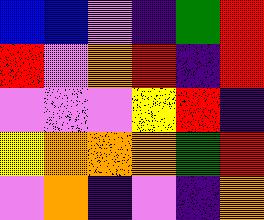[["blue", "blue", "violet", "indigo", "green", "red"], ["red", "violet", "orange", "red", "indigo", "red"], ["violet", "violet", "violet", "yellow", "red", "indigo"], ["yellow", "orange", "orange", "orange", "green", "red"], ["violet", "orange", "indigo", "violet", "indigo", "orange"]]